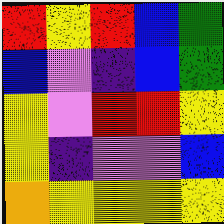[["red", "yellow", "red", "blue", "green"], ["blue", "violet", "indigo", "blue", "green"], ["yellow", "violet", "red", "red", "yellow"], ["yellow", "indigo", "violet", "violet", "blue"], ["orange", "yellow", "yellow", "yellow", "yellow"]]